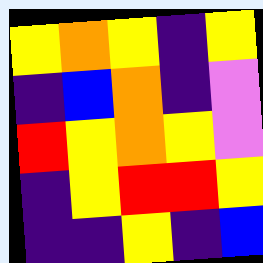[["yellow", "orange", "yellow", "indigo", "yellow"], ["indigo", "blue", "orange", "indigo", "violet"], ["red", "yellow", "orange", "yellow", "violet"], ["indigo", "yellow", "red", "red", "yellow"], ["indigo", "indigo", "yellow", "indigo", "blue"]]